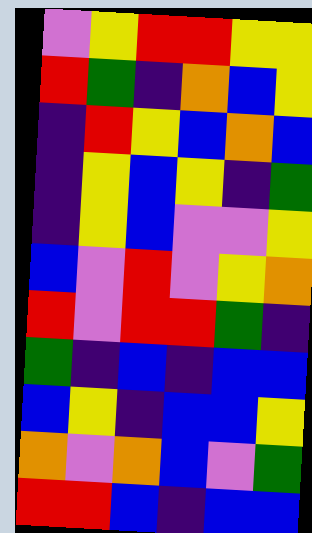[["violet", "yellow", "red", "red", "yellow", "yellow"], ["red", "green", "indigo", "orange", "blue", "yellow"], ["indigo", "red", "yellow", "blue", "orange", "blue"], ["indigo", "yellow", "blue", "yellow", "indigo", "green"], ["indigo", "yellow", "blue", "violet", "violet", "yellow"], ["blue", "violet", "red", "violet", "yellow", "orange"], ["red", "violet", "red", "red", "green", "indigo"], ["green", "indigo", "blue", "indigo", "blue", "blue"], ["blue", "yellow", "indigo", "blue", "blue", "yellow"], ["orange", "violet", "orange", "blue", "violet", "green"], ["red", "red", "blue", "indigo", "blue", "blue"]]